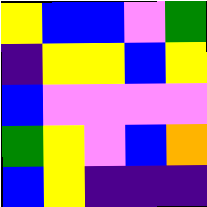[["yellow", "blue", "blue", "violet", "green"], ["indigo", "yellow", "yellow", "blue", "yellow"], ["blue", "violet", "violet", "violet", "violet"], ["green", "yellow", "violet", "blue", "orange"], ["blue", "yellow", "indigo", "indigo", "indigo"]]